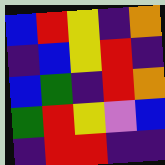[["blue", "red", "yellow", "indigo", "orange"], ["indigo", "blue", "yellow", "red", "indigo"], ["blue", "green", "indigo", "red", "orange"], ["green", "red", "yellow", "violet", "blue"], ["indigo", "red", "red", "indigo", "indigo"]]